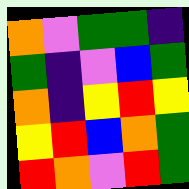[["orange", "violet", "green", "green", "indigo"], ["green", "indigo", "violet", "blue", "green"], ["orange", "indigo", "yellow", "red", "yellow"], ["yellow", "red", "blue", "orange", "green"], ["red", "orange", "violet", "red", "green"]]